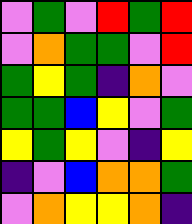[["violet", "green", "violet", "red", "green", "red"], ["violet", "orange", "green", "green", "violet", "red"], ["green", "yellow", "green", "indigo", "orange", "violet"], ["green", "green", "blue", "yellow", "violet", "green"], ["yellow", "green", "yellow", "violet", "indigo", "yellow"], ["indigo", "violet", "blue", "orange", "orange", "green"], ["violet", "orange", "yellow", "yellow", "orange", "indigo"]]